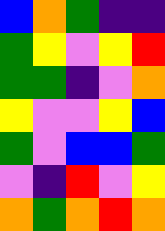[["blue", "orange", "green", "indigo", "indigo"], ["green", "yellow", "violet", "yellow", "red"], ["green", "green", "indigo", "violet", "orange"], ["yellow", "violet", "violet", "yellow", "blue"], ["green", "violet", "blue", "blue", "green"], ["violet", "indigo", "red", "violet", "yellow"], ["orange", "green", "orange", "red", "orange"]]